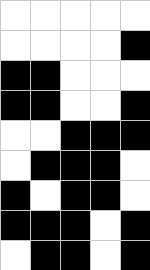[["white", "white", "white", "white", "white"], ["white", "white", "white", "white", "black"], ["black", "black", "white", "white", "white"], ["black", "black", "white", "white", "black"], ["white", "white", "black", "black", "black"], ["white", "black", "black", "black", "white"], ["black", "white", "black", "black", "white"], ["black", "black", "black", "white", "black"], ["white", "black", "black", "white", "black"]]